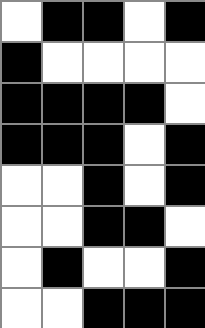[["white", "black", "black", "white", "black"], ["black", "white", "white", "white", "white"], ["black", "black", "black", "black", "white"], ["black", "black", "black", "white", "black"], ["white", "white", "black", "white", "black"], ["white", "white", "black", "black", "white"], ["white", "black", "white", "white", "black"], ["white", "white", "black", "black", "black"]]